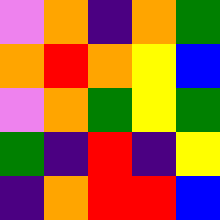[["violet", "orange", "indigo", "orange", "green"], ["orange", "red", "orange", "yellow", "blue"], ["violet", "orange", "green", "yellow", "green"], ["green", "indigo", "red", "indigo", "yellow"], ["indigo", "orange", "red", "red", "blue"]]